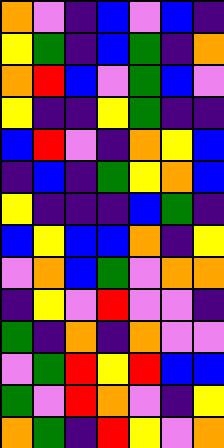[["orange", "violet", "indigo", "blue", "violet", "blue", "indigo"], ["yellow", "green", "indigo", "blue", "green", "indigo", "orange"], ["orange", "red", "blue", "violet", "green", "blue", "violet"], ["yellow", "indigo", "indigo", "yellow", "green", "indigo", "indigo"], ["blue", "red", "violet", "indigo", "orange", "yellow", "blue"], ["indigo", "blue", "indigo", "green", "yellow", "orange", "blue"], ["yellow", "indigo", "indigo", "indigo", "blue", "green", "indigo"], ["blue", "yellow", "blue", "blue", "orange", "indigo", "yellow"], ["violet", "orange", "blue", "green", "violet", "orange", "orange"], ["indigo", "yellow", "violet", "red", "violet", "violet", "indigo"], ["green", "indigo", "orange", "indigo", "orange", "violet", "violet"], ["violet", "green", "red", "yellow", "red", "blue", "blue"], ["green", "violet", "red", "orange", "violet", "indigo", "yellow"], ["orange", "green", "indigo", "red", "yellow", "violet", "orange"]]